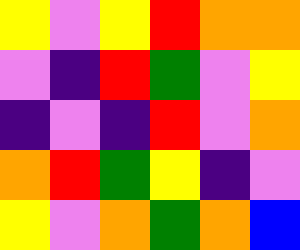[["yellow", "violet", "yellow", "red", "orange", "orange"], ["violet", "indigo", "red", "green", "violet", "yellow"], ["indigo", "violet", "indigo", "red", "violet", "orange"], ["orange", "red", "green", "yellow", "indigo", "violet"], ["yellow", "violet", "orange", "green", "orange", "blue"]]